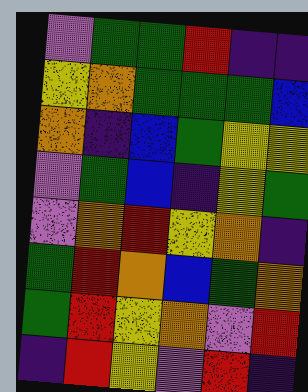[["violet", "green", "green", "red", "indigo", "indigo"], ["yellow", "orange", "green", "green", "green", "blue"], ["orange", "indigo", "blue", "green", "yellow", "yellow"], ["violet", "green", "blue", "indigo", "yellow", "green"], ["violet", "orange", "red", "yellow", "orange", "indigo"], ["green", "red", "orange", "blue", "green", "orange"], ["green", "red", "yellow", "orange", "violet", "red"], ["indigo", "red", "yellow", "violet", "red", "indigo"]]